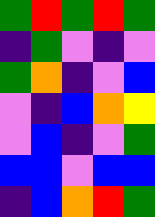[["green", "red", "green", "red", "green"], ["indigo", "green", "violet", "indigo", "violet"], ["green", "orange", "indigo", "violet", "blue"], ["violet", "indigo", "blue", "orange", "yellow"], ["violet", "blue", "indigo", "violet", "green"], ["blue", "blue", "violet", "blue", "blue"], ["indigo", "blue", "orange", "red", "green"]]